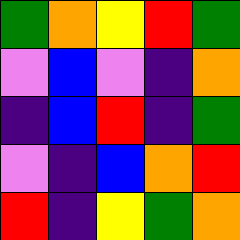[["green", "orange", "yellow", "red", "green"], ["violet", "blue", "violet", "indigo", "orange"], ["indigo", "blue", "red", "indigo", "green"], ["violet", "indigo", "blue", "orange", "red"], ["red", "indigo", "yellow", "green", "orange"]]